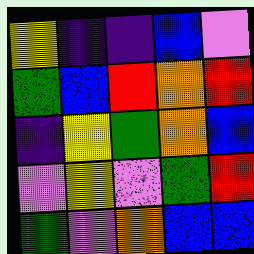[["yellow", "indigo", "indigo", "blue", "violet"], ["green", "blue", "red", "orange", "red"], ["indigo", "yellow", "green", "orange", "blue"], ["violet", "yellow", "violet", "green", "red"], ["green", "violet", "orange", "blue", "blue"]]